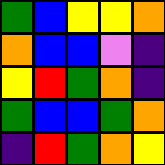[["green", "blue", "yellow", "yellow", "orange"], ["orange", "blue", "blue", "violet", "indigo"], ["yellow", "red", "green", "orange", "indigo"], ["green", "blue", "blue", "green", "orange"], ["indigo", "red", "green", "orange", "yellow"]]